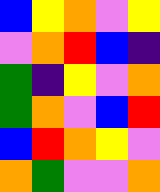[["blue", "yellow", "orange", "violet", "yellow"], ["violet", "orange", "red", "blue", "indigo"], ["green", "indigo", "yellow", "violet", "orange"], ["green", "orange", "violet", "blue", "red"], ["blue", "red", "orange", "yellow", "violet"], ["orange", "green", "violet", "violet", "orange"]]